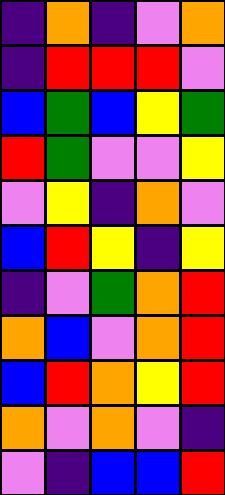[["indigo", "orange", "indigo", "violet", "orange"], ["indigo", "red", "red", "red", "violet"], ["blue", "green", "blue", "yellow", "green"], ["red", "green", "violet", "violet", "yellow"], ["violet", "yellow", "indigo", "orange", "violet"], ["blue", "red", "yellow", "indigo", "yellow"], ["indigo", "violet", "green", "orange", "red"], ["orange", "blue", "violet", "orange", "red"], ["blue", "red", "orange", "yellow", "red"], ["orange", "violet", "orange", "violet", "indigo"], ["violet", "indigo", "blue", "blue", "red"]]